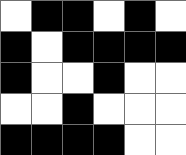[["white", "black", "black", "white", "black", "white"], ["black", "white", "black", "black", "black", "black"], ["black", "white", "white", "black", "white", "white"], ["white", "white", "black", "white", "white", "white"], ["black", "black", "black", "black", "white", "white"]]